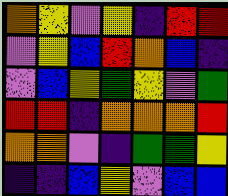[["orange", "yellow", "violet", "yellow", "indigo", "red", "red"], ["violet", "yellow", "blue", "red", "orange", "blue", "indigo"], ["violet", "blue", "yellow", "green", "yellow", "violet", "green"], ["red", "red", "indigo", "orange", "orange", "orange", "red"], ["orange", "orange", "violet", "indigo", "green", "green", "yellow"], ["indigo", "indigo", "blue", "yellow", "violet", "blue", "blue"]]